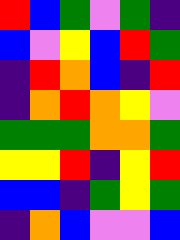[["red", "blue", "green", "violet", "green", "indigo"], ["blue", "violet", "yellow", "blue", "red", "green"], ["indigo", "red", "orange", "blue", "indigo", "red"], ["indigo", "orange", "red", "orange", "yellow", "violet"], ["green", "green", "green", "orange", "orange", "green"], ["yellow", "yellow", "red", "indigo", "yellow", "red"], ["blue", "blue", "indigo", "green", "yellow", "green"], ["indigo", "orange", "blue", "violet", "violet", "blue"]]